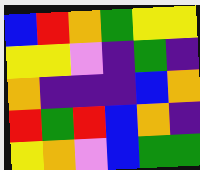[["blue", "red", "orange", "green", "yellow", "yellow"], ["yellow", "yellow", "violet", "indigo", "green", "indigo"], ["orange", "indigo", "indigo", "indigo", "blue", "orange"], ["red", "green", "red", "blue", "orange", "indigo"], ["yellow", "orange", "violet", "blue", "green", "green"]]